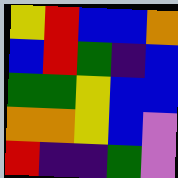[["yellow", "red", "blue", "blue", "orange"], ["blue", "red", "green", "indigo", "blue"], ["green", "green", "yellow", "blue", "blue"], ["orange", "orange", "yellow", "blue", "violet"], ["red", "indigo", "indigo", "green", "violet"]]